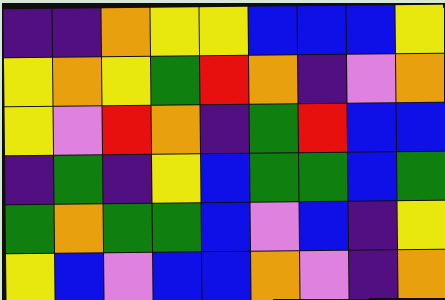[["indigo", "indigo", "orange", "yellow", "yellow", "blue", "blue", "blue", "yellow"], ["yellow", "orange", "yellow", "green", "red", "orange", "indigo", "violet", "orange"], ["yellow", "violet", "red", "orange", "indigo", "green", "red", "blue", "blue"], ["indigo", "green", "indigo", "yellow", "blue", "green", "green", "blue", "green"], ["green", "orange", "green", "green", "blue", "violet", "blue", "indigo", "yellow"], ["yellow", "blue", "violet", "blue", "blue", "orange", "violet", "indigo", "orange"]]